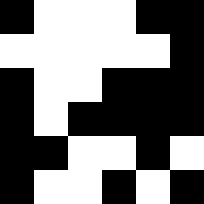[["black", "white", "white", "white", "black", "black"], ["white", "white", "white", "white", "white", "black"], ["black", "white", "white", "black", "black", "black"], ["black", "white", "black", "black", "black", "black"], ["black", "black", "white", "white", "black", "white"], ["black", "white", "white", "black", "white", "black"]]